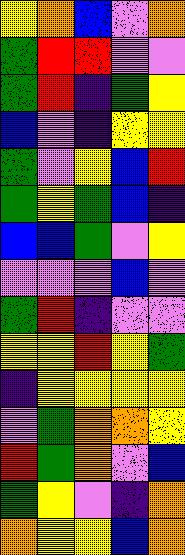[["yellow", "orange", "blue", "violet", "orange"], ["green", "red", "red", "violet", "violet"], ["green", "red", "indigo", "green", "yellow"], ["blue", "violet", "indigo", "yellow", "yellow"], ["green", "violet", "yellow", "blue", "red"], ["green", "yellow", "green", "blue", "indigo"], ["blue", "blue", "green", "violet", "yellow"], ["violet", "violet", "violet", "blue", "violet"], ["green", "red", "indigo", "violet", "violet"], ["yellow", "yellow", "red", "yellow", "green"], ["indigo", "yellow", "yellow", "yellow", "yellow"], ["violet", "green", "orange", "orange", "yellow"], ["red", "green", "orange", "violet", "blue"], ["green", "yellow", "violet", "indigo", "orange"], ["orange", "yellow", "yellow", "blue", "orange"]]